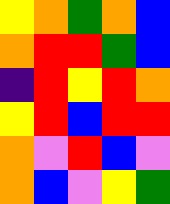[["yellow", "orange", "green", "orange", "blue"], ["orange", "red", "red", "green", "blue"], ["indigo", "red", "yellow", "red", "orange"], ["yellow", "red", "blue", "red", "red"], ["orange", "violet", "red", "blue", "violet"], ["orange", "blue", "violet", "yellow", "green"]]